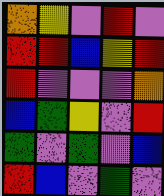[["orange", "yellow", "violet", "red", "violet"], ["red", "red", "blue", "yellow", "red"], ["red", "violet", "violet", "violet", "orange"], ["blue", "green", "yellow", "violet", "red"], ["green", "violet", "green", "violet", "blue"], ["red", "blue", "violet", "green", "violet"]]